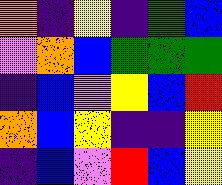[["orange", "indigo", "yellow", "indigo", "green", "blue"], ["violet", "orange", "blue", "green", "green", "green"], ["indigo", "blue", "violet", "yellow", "blue", "red"], ["orange", "blue", "yellow", "indigo", "indigo", "yellow"], ["indigo", "blue", "violet", "red", "blue", "yellow"]]